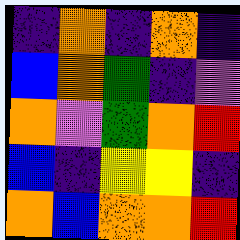[["indigo", "orange", "indigo", "orange", "indigo"], ["blue", "orange", "green", "indigo", "violet"], ["orange", "violet", "green", "orange", "red"], ["blue", "indigo", "yellow", "yellow", "indigo"], ["orange", "blue", "orange", "orange", "red"]]